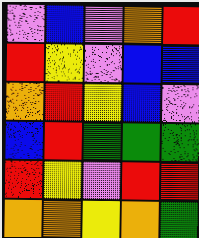[["violet", "blue", "violet", "orange", "red"], ["red", "yellow", "violet", "blue", "blue"], ["orange", "red", "yellow", "blue", "violet"], ["blue", "red", "green", "green", "green"], ["red", "yellow", "violet", "red", "red"], ["orange", "orange", "yellow", "orange", "green"]]